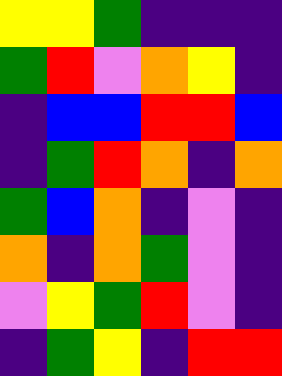[["yellow", "yellow", "green", "indigo", "indigo", "indigo"], ["green", "red", "violet", "orange", "yellow", "indigo"], ["indigo", "blue", "blue", "red", "red", "blue"], ["indigo", "green", "red", "orange", "indigo", "orange"], ["green", "blue", "orange", "indigo", "violet", "indigo"], ["orange", "indigo", "orange", "green", "violet", "indigo"], ["violet", "yellow", "green", "red", "violet", "indigo"], ["indigo", "green", "yellow", "indigo", "red", "red"]]